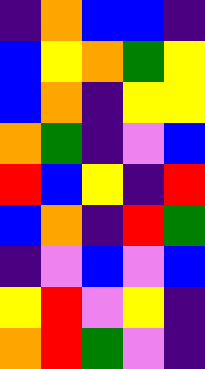[["indigo", "orange", "blue", "blue", "indigo"], ["blue", "yellow", "orange", "green", "yellow"], ["blue", "orange", "indigo", "yellow", "yellow"], ["orange", "green", "indigo", "violet", "blue"], ["red", "blue", "yellow", "indigo", "red"], ["blue", "orange", "indigo", "red", "green"], ["indigo", "violet", "blue", "violet", "blue"], ["yellow", "red", "violet", "yellow", "indigo"], ["orange", "red", "green", "violet", "indigo"]]